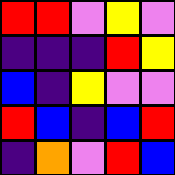[["red", "red", "violet", "yellow", "violet"], ["indigo", "indigo", "indigo", "red", "yellow"], ["blue", "indigo", "yellow", "violet", "violet"], ["red", "blue", "indigo", "blue", "red"], ["indigo", "orange", "violet", "red", "blue"]]